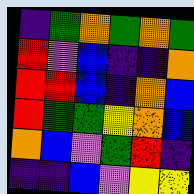[["indigo", "green", "orange", "green", "orange", "green"], ["red", "violet", "blue", "indigo", "indigo", "orange"], ["red", "red", "blue", "indigo", "orange", "blue"], ["red", "green", "green", "yellow", "orange", "blue"], ["orange", "blue", "violet", "green", "red", "indigo"], ["indigo", "indigo", "blue", "violet", "yellow", "yellow"]]